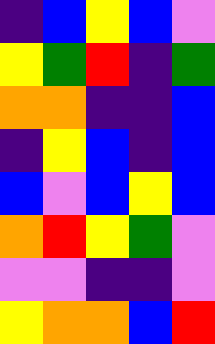[["indigo", "blue", "yellow", "blue", "violet"], ["yellow", "green", "red", "indigo", "green"], ["orange", "orange", "indigo", "indigo", "blue"], ["indigo", "yellow", "blue", "indigo", "blue"], ["blue", "violet", "blue", "yellow", "blue"], ["orange", "red", "yellow", "green", "violet"], ["violet", "violet", "indigo", "indigo", "violet"], ["yellow", "orange", "orange", "blue", "red"]]